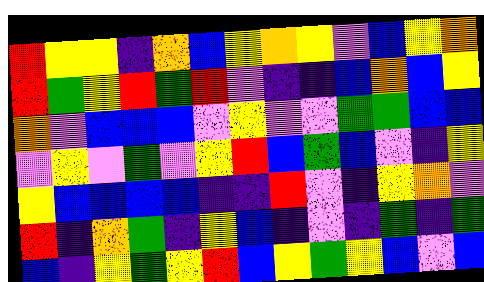[["red", "yellow", "yellow", "indigo", "orange", "blue", "yellow", "orange", "yellow", "violet", "blue", "yellow", "orange"], ["red", "green", "yellow", "red", "green", "red", "violet", "indigo", "indigo", "blue", "orange", "blue", "yellow"], ["orange", "violet", "blue", "blue", "blue", "violet", "yellow", "violet", "violet", "green", "green", "blue", "blue"], ["violet", "yellow", "violet", "green", "violet", "yellow", "red", "blue", "green", "blue", "violet", "indigo", "yellow"], ["yellow", "blue", "blue", "blue", "blue", "indigo", "indigo", "red", "violet", "indigo", "yellow", "orange", "violet"], ["red", "indigo", "orange", "green", "indigo", "yellow", "blue", "indigo", "violet", "indigo", "green", "indigo", "green"], ["blue", "indigo", "yellow", "green", "yellow", "red", "blue", "yellow", "green", "yellow", "blue", "violet", "blue"]]